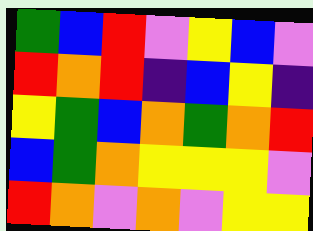[["green", "blue", "red", "violet", "yellow", "blue", "violet"], ["red", "orange", "red", "indigo", "blue", "yellow", "indigo"], ["yellow", "green", "blue", "orange", "green", "orange", "red"], ["blue", "green", "orange", "yellow", "yellow", "yellow", "violet"], ["red", "orange", "violet", "orange", "violet", "yellow", "yellow"]]